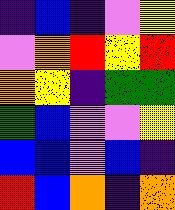[["indigo", "blue", "indigo", "violet", "yellow"], ["violet", "orange", "red", "yellow", "red"], ["orange", "yellow", "indigo", "green", "green"], ["green", "blue", "violet", "violet", "yellow"], ["blue", "blue", "violet", "blue", "indigo"], ["red", "blue", "orange", "indigo", "orange"]]